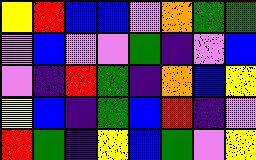[["yellow", "red", "blue", "blue", "violet", "orange", "green", "green"], ["violet", "blue", "violet", "violet", "green", "indigo", "violet", "blue"], ["violet", "indigo", "red", "green", "indigo", "orange", "blue", "yellow"], ["yellow", "blue", "indigo", "green", "blue", "red", "indigo", "violet"], ["red", "green", "indigo", "yellow", "blue", "green", "violet", "yellow"]]